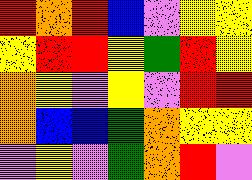[["red", "orange", "red", "blue", "violet", "yellow", "yellow"], ["yellow", "red", "red", "yellow", "green", "red", "yellow"], ["orange", "yellow", "violet", "yellow", "violet", "red", "red"], ["orange", "blue", "blue", "green", "orange", "yellow", "yellow"], ["violet", "yellow", "violet", "green", "orange", "red", "violet"]]